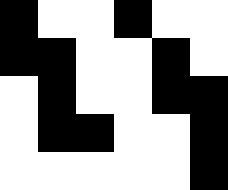[["black", "white", "white", "black", "white", "white"], ["black", "black", "white", "white", "black", "white"], ["white", "black", "white", "white", "black", "black"], ["white", "black", "black", "white", "white", "black"], ["white", "white", "white", "white", "white", "black"]]